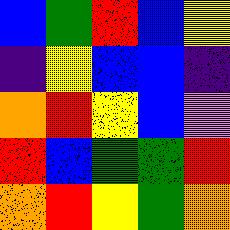[["blue", "green", "red", "blue", "yellow"], ["indigo", "yellow", "blue", "blue", "indigo"], ["orange", "red", "yellow", "blue", "violet"], ["red", "blue", "green", "green", "red"], ["orange", "red", "yellow", "green", "orange"]]